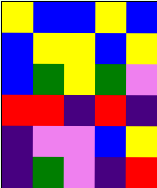[["yellow", "blue", "blue", "yellow", "blue"], ["blue", "yellow", "yellow", "blue", "yellow"], ["blue", "green", "yellow", "green", "violet"], ["red", "red", "indigo", "red", "indigo"], ["indigo", "violet", "violet", "blue", "yellow"], ["indigo", "green", "violet", "indigo", "red"]]